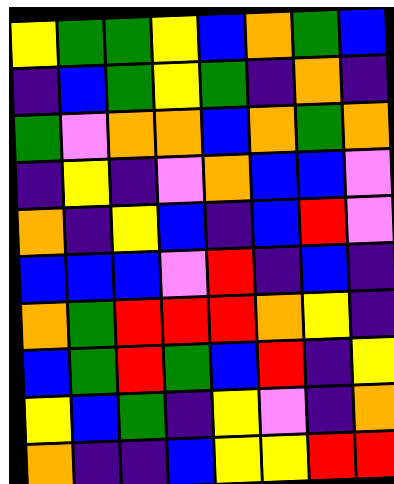[["yellow", "green", "green", "yellow", "blue", "orange", "green", "blue"], ["indigo", "blue", "green", "yellow", "green", "indigo", "orange", "indigo"], ["green", "violet", "orange", "orange", "blue", "orange", "green", "orange"], ["indigo", "yellow", "indigo", "violet", "orange", "blue", "blue", "violet"], ["orange", "indigo", "yellow", "blue", "indigo", "blue", "red", "violet"], ["blue", "blue", "blue", "violet", "red", "indigo", "blue", "indigo"], ["orange", "green", "red", "red", "red", "orange", "yellow", "indigo"], ["blue", "green", "red", "green", "blue", "red", "indigo", "yellow"], ["yellow", "blue", "green", "indigo", "yellow", "violet", "indigo", "orange"], ["orange", "indigo", "indigo", "blue", "yellow", "yellow", "red", "red"]]